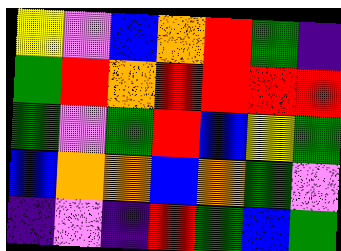[["yellow", "violet", "blue", "orange", "red", "green", "indigo"], ["green", "red", "orange", "red", "red", "red", "red"], ["green", "violet", "green", "red", "blue", "yellow", "green"], ["blue", "orange", "orange", "blue", "orange", "green", "violet"], ["indigo", "violet", "indigo", "red", "green", "blue", "green"]]